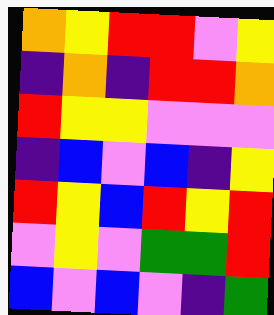[["orange", "yellow", "red", "red", "violet", "yellow"], ["indigo", "orange", "indigo", "red", "red", "orange"], ["red", "yellow", "yellow", "violet", "violet", "violet"], ["indigo", "blue", "violet", "blue", "indigo", "yellow"], ["red", "yellow", "blue", "red", "yellow", "red"], ["violet", "yellow", "violet", "green", "green", "red"], ["blue", "violet", "blue", "violet", "indigo", "green"]]